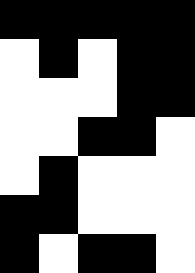[["black", "black", "black", "black", "black"], ["white", "black", "white", "black", "black"], ["white", "white", "white", "black", "black"], ["white", "white", "black", "black", "white"], ["white", "black", "white", "white", "white"], ["black", "black", "white", "white", "white"], ["black", "white", "black", "black", "white"]]